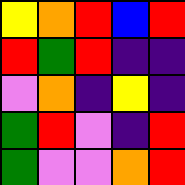[["yellow", "orange", "red", "blue", "red"], ["red", "green", "red", "indigo", "indigo"], ["violet", "orange", "indigo", "yellow", "indigo"], ["green", "red", "violet", "indigo", "red"], ["green", "violet", "violet", "orange", "red"]]